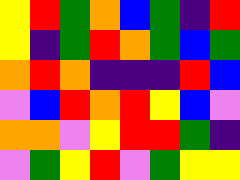[["yellow", "red", "green", "orange", "blue", "green", "indigo", "red"], ["yellow", "indigo", "green", "red", "orange", "green", "blue", "green"], ["orange", "red", "orange", "indigo", "indigo", "indigo", "red", "blue"], ["violet", "blue", "red", "orange", "red", "yellow", "blue", "violet"], ["orange", "orange", "violet", "yellow", "red", "red", "green", "indigo"], ["violet", "green", "yellow", "red", "violet", "green", "yellow", "yellow"]]